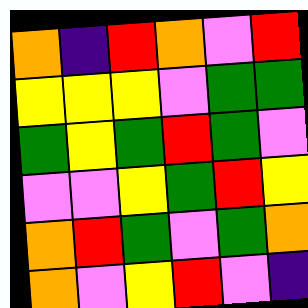[["orange", "indigo", "red", "orange", "violet", "red"], ["yellow", "yellow", "yellow", "violet", "green", "green"], ["green", "yellow", "green", "red", "green", "violet"], ["violet", "violet", "yellow", "green", "red", "yellow"], ["orange", "red", "green", "violet", "green", "orange"], ["orange", "violet", "yellow", "red", "violet", "indigo"]]